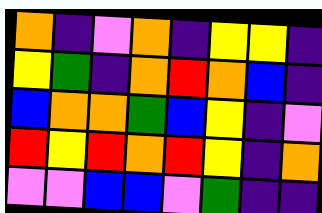[["orange", "indigo", "violet", "orange", "indigo", "yellow", "yellow", "indigo"], ["yellow", "green", "indigo", "orange", "red", "orange", "blue", "indigo"], ["blue", "orange", "orange", "green", "blue", "yellow", "indigo", "violet"], ["red", "yellow", "red", "orange", "red", "yellow", "indigo", "orange"], ["violet", "violet", "blue", "blue", "violet", "green", "indigo", "indigo"]]